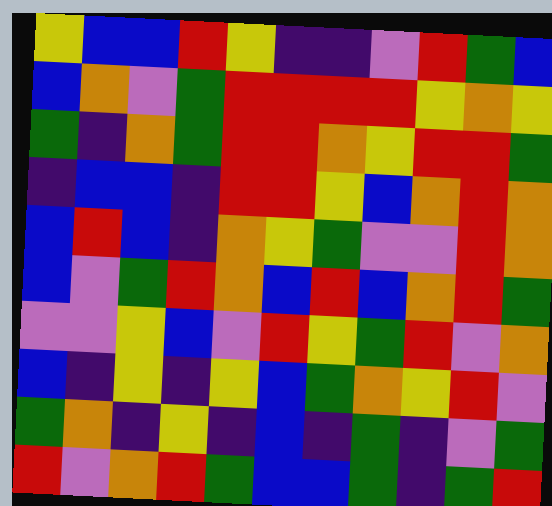[["yellow", "blue", "blue", "red", "yellow", "indigo", "indigo", "violet", "red", "green", "blue"], ["blue", "orange", "violet", "green", "red", "red", "red", "red", "yellow", "orange", "yellow"], ["green", "indigo", "orange", "green", "red", "red", "orange", "yellow", "red", "red", "green"], ["indigo", "blue", "blue", "indigo", "red", "red", "yellow", "blue", "orange", "red", "orange"], ["blue", "red", "blue", "indigo", "orange", "yellow", "green", "violet", "violet", "red", "orange"], ["blue", "violet", "green", "red", "orange", "blue", "red", "blue", "orange", "red", "green"], ["violet", "violet", "yellow", "blue", "violet", "red", "yellow", "green", "red", "violet", "orange"], ["blue", "indigo", "yellow", "indigo", "yellow", "blue", "green", "orange", "yellow", "red", "violet"], ["green", "orange", "indigo", "yellow", "indigo", "blue", "indigo", "green", "indigo", "violet", "green"], ["red", "violet", "orange", "red", "green", "blue", "blue", "green", "indigo", "green", "red"]]